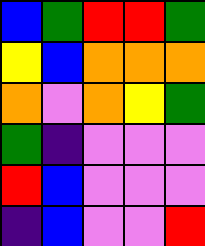[["blue", "green", "red", "red", "green"], ["yellow", "blue", "orange", "orange", "orange"], ["orange", "violet", "orange", "yellow", "green"], ["green", "indigo", "violet", "violet", "violet"], ["red", "blue", "violet", "violet", "violet"], ["indigo", "blue", "violet", "violet", "red"]]